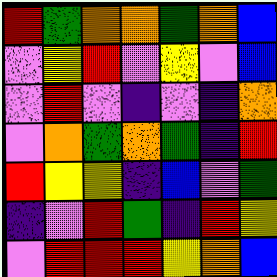[["red", "green", "orange", "orange", "green", "orange", "blue"], ["violet", "yellow", "red", "violet", "yellow", "violet", "blue"], ["violet", "red", "violet", "indigo", "violet", "indigo", "orange"], ["violet", "orange", "green", "orange", "green", "indigo", "red"], ["red", "yellow", "yellow", "indigo", "blue", "violet", "green"], ["indigo", "violet", "red", "green", "indigo", "red", "yellow"], ["violet", "red", "red", "red", "yellow", "orange", "blue"]]